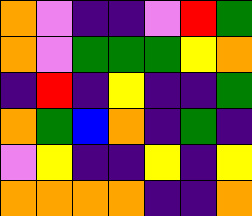[["orange", "violet", "indigo", "indigo", "violet", "red", "green"], ["orange", "violet", "green", "green", "green", "yellow", "orange"], ["indigo", "red", "indigo", "yellow", "indigo", "indigo", "green"], ["orange", "green", "blue", "orange", "indigo", "green", "indigo"], ["violet", "yellow", "indigo", "indigo", "yellow", "indigo", "yellow"], ["orange", "orange", "orange", "orange", "indigo", "indigo", "orange"]]